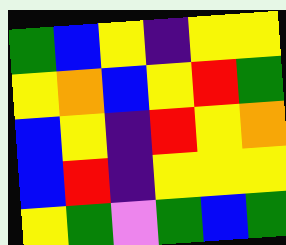[["green", "blue", "yellow", "indigo", "yellow", "yellow"], ["yellow", "orange", "blue", "yellow", "red", "green"], ["blue", "yellow", "indigo", "red", "yellow", "orange"], ["blue", "red", "indigo", "yellow", "yellow", "yellow"], ["yellow", "green", "violet", "green", "blue", "green"]]